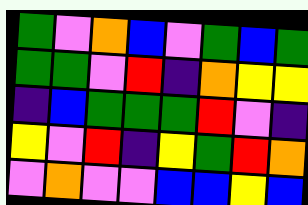[["green", "violet", "orange", "blue", "violet", "green", "blue", "green"], ["green", "green", "violet", "red", "indigo", "orange", "yellow", "yellow"], ["indigo", "blue", "green", "green", "green", "red", "violet", "indigo"], ["yellow", "violet", "red", "indigo", "yellow", "green", "red", "orange"], ["violet", "orange", "violet", "violet", "blue", "blue", "yellow", "blue"]]